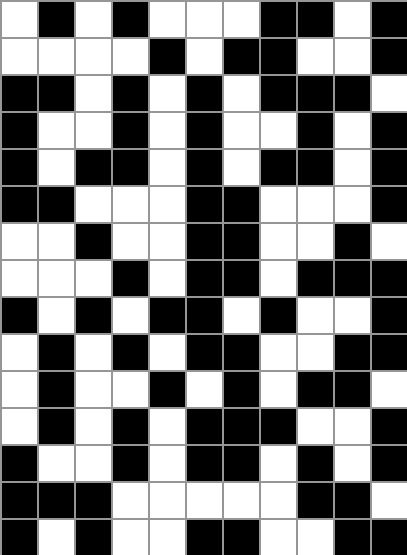[["white", "black", "white", "black", "white", "white", "white", "black", "black", "white", "black"], ["white", "white", "white", "white", "black", "white", "black", "black", "white", "white", "black"], ["black", "black", "white", "black", "white", "black", "white", "black", "black", "black", "white"], ["black", "white", "white", "black", "white", "black", "white", "white", "black", "white", "black"], ["black", "white", "black", "black", "white", "black", "white", "black", "black", "white", "black"], ["black", "black", "white", "white", "white", "black", "black", "white", "white", "white", "black"], ["white", "white", "black", "white", "white", "black", "black", "white", "white", "black", "white"], ["white", "white", "white", "black", "white", "black", "black", "white", "black", "black", "black"], ["black", "white", "black", "white", "black", "black", "white", "black", "white", "white", "black"], ["white", "black", "white", "black", "white", "black", "black", "white", "white", "black", "black"], ["white", "black", "white", "white", "black", "white", "black", "white", "black", "black", "white"], ["white", "black", "white", "black", "white", "black", "black", "black", "white", "white", "black"], ["black", "white", "white", "black", "white", "black", "black", "white", "black", "white", "black"], ["black", "black", "black", "white", "white", "white", "white", "white", "black", "black", "white"], ["black", "white", "black", "white", "white", "black", "black", "white", "white", "black", "black"]]